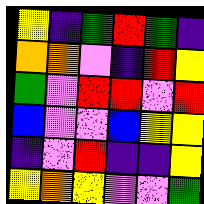[["yellow", "indigo", "green", "red", "green", "indigo"], ["orange", "orange", "violet", "indigo", "red", "yellow"], ["green", "violet", "red", "red", "violet", "red"], ["blue", "violet", "violet", "blue", "yellow", "yellow"], ["indigo", "violet", "red", "indigo", "indigo", "yellow"], ["yellow", "orange", "yellow", "violet", "violet", "green"]]